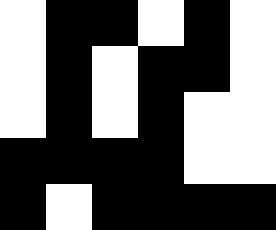[["white", "black", "black", "white", "black", "white"], ["white", "black", "white", "black", "black", "white"], ["white", "black", "white", "black", "white", "white"], ["black", "black", "black", "black", "white", "white"], ["black", "white", "black", "black", "black", "black"]]